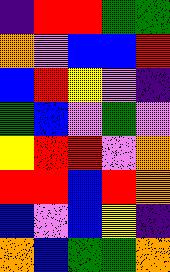[["indigo", "red", "red", "green", "green"], ["orange", "violet", "blue", "blue", "red"], ["blue", "red", "yellow", "violet", "indigo"], ["green", "blue", "violet", "green", "violet"], ["yellow", "red", "red", "violet", "orange"], ["red", "red", "blue", "red", "orange"], ["blue", "violet", "blue", "yellow", "indigo"], ["orange", "blue", "green", "green", "orange"]]